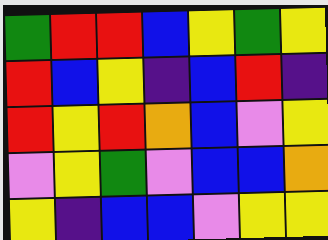[["green", "red", "red", "blue", "yellow", "green", "yellow"], ["red", "blue", "yellow", "indigo", "blue", "red", "indigo"], ["red", "yellow", "red", "orange", "blue", "violet", "yellow"], ["violet", "yellow", "green", "violet", "blue", "blue", "orange"], ["yellow", "indigo", "blue", "blue", "violet", "yellow", "yellow"]]